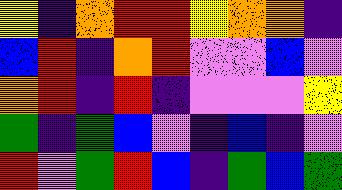[["yellow", "indigo", "orange", "red", "red", "yellow", "orange", "orange", "indigo"], ["blue", "red", "indigo", "orange", "red", "violet", "violet", "blue", "violet"], ["orange", "red", "indigo", "red", "indigo", "violet", "violet", "violet", "yellow"], ["green", "indigo", "green", "blue", "violet", "indigo", "blue", "indigo", "violet"], ["red", "violet", "green", "red", "blue", "indigo", "green", "blue", "green"]]